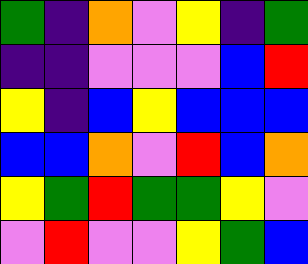[["green", "indigo", "orange", "violet", "yellow", "indigo", "green"], ["indigo", "indigo", "violet", "violet", "violet", "blue", "red"], ["yellow", "indigo", "blue", "yellow", "blue", "blue", "blue"], ["blue", "blue", "orange", "violet", "red", "blue", "orange"], ["yellow", "green", "red", "green", "green", "yellow", "violet"], ["violet", "red", "violet", "violet", "yellow", "green", "blue"]]